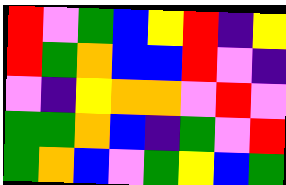[["red", "violet", "green", "blue", "yellow", "red", "indigo", "yellow"], ["red", "green", "orange", "blue", "blue", "red", "violet", "indigo"], ["violet", "indigo", "yellow", "orange", "orange", "violet", "red", "violet"], ["green", "green", "orange", "blue", "indigo", "green", "violet", "red"], ["green", "orange", "blue", "violet", "green", "yellow", "blue", "green"]]